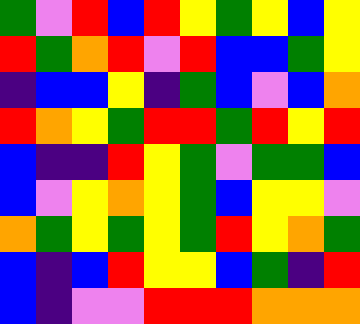[["green", "violet", "red", "blue", "red", "yellow", "green", "yellow", "blue", "yellow"], ["red", "green", "orange", "red", "violet", "red", "blue", "blue", "green", "yellow"], ["indigo", "blue", "blue", "yellow", "indigo", "green", "blue", "violet", "blue", "orange"], ["red", "orange", "yellow", "green", "red", "red", "green", "red", "yellow", "red"], ["blue", "indigo", "indigo", "red", "yellow", "green", "violet", "green", "green", "blue"], ["blue", "violet", "yellow", "orange", "yellow", "green", "blue", "yellow", "yellow", "violet"], ["orange", "green", "yellow", "green", "yellow", "green", "red", "yellow", "orange", "green"], ["blue", "indigo", "blue", "red", "yellow", "yellow", "blue", "green", "indigo", "red"], ["blue", "indigo", "violet", "violet", "red", "red", "red", "orange", "orange", "orange"]]